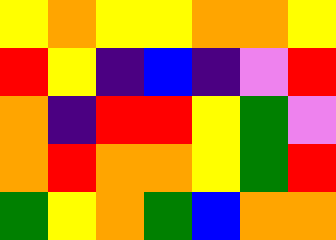[["yellow", "orange", "yellow", "yellow", "orange", "orange", "yellow"], ["red", "yellow", "indigo", "blue", "indigo", "violet", "red"], ["orange", "indigo", "red", "red", "yellow", "green", "violet"], ["orange", "red", "orange", "orange", "yellow", "green", "red"], ["green", "yellow", "orange", "green", "blue", "orange", "orange"]]